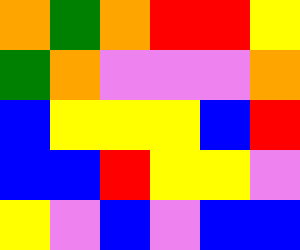[["orange", "green", "orange", "red", "red", "yellow"], ["green", "orange", "violet", "violet", "violet", "orange"], ["blue", "yellow", "yellow", "yellow", "blue", "red"], ["blue", "blue", "red", "yellow", "yellow", "violet"], ["yellow", "violet", "blue", "violet", "blue", "blue"]]